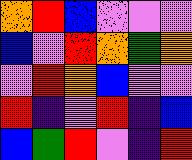[["orange", "red", "blue", "violet", "violet", "violet"], ["blue", "violet", "red", "orange", "green", "orange"], ["violet", "red", "orange", "blue", "violet", "violet"], ["red", "indigo", "violet", "red", "indigo", "blue"], ["blue", "green", "red", "violet", "indigo", "red"]]